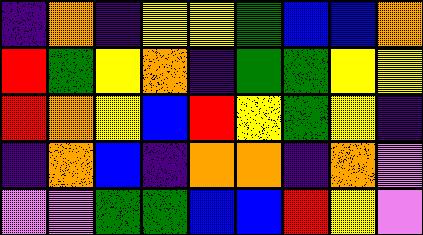[["indigo", "orange", "indigo", "yellow", "yellow", "green", "blue", "blue", "orange"], ["red", "green", "yellow", "orange", "indigo", "green", "green", "yellow", "yellow"], ["red", "orange", "yellow", "blue", "red", "yellow", "green", "yellow", "indigo"], ["indigo", "orange", "blue", "indigo", "orange", "orange", "indigo", "orange", "violet"], ["violet", "violet", "green", "green", "blue", "blue", "red", "yellow", "violet"]]